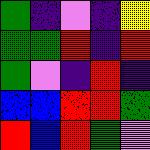[["green", "indigo", "violet", "indigo", "yellow"], ["green", "green", "red", "indigo", "red"], ["green", "violet", "indigo", "red", "indigo"], ["blue", "blue", "red", "red", "green"], ["red", "blue", "red", "green", "violet"]]